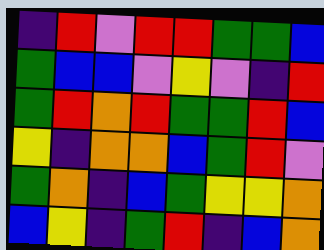[["indigo", "red", "violet", "red", "red", "green", "green", "blue"], ["green", "blue", "blue", "violet", "yellow", "violet", "indigo", "red"], ["green", "red", "orange", "red", "green", "green", "red", "blue"], ["yellow", "indigo", "orange", "orange", "blue", "green", "red", "violet"], ["green", "orange", "indigo", "blue", "green", "yellow", "yellow", "orange"], ["blue", "yellow", "indigo", "green", "red", "indigo", "blue", "orange"]]